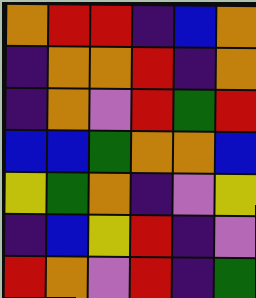[["orange", "red", "red", "indigo", "blue", "orange"], ["indigo", "orange", "orange", "red", "indigo", "orange"], ["indigo", "orange", "violet", "red", "green", "red"], ["blue", "blue", "green", "orange", "orange", "blue"], ["yellow", "green", "orange", "indigo", "violet", "yellow"], ["indigo", "blue", "yellow", "red", "indigo", "violet"], ["red", "orange", "violet", "red", "indigo", "green"]]